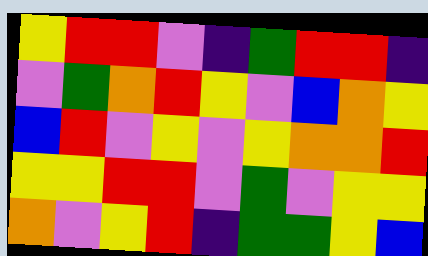[["yellow", "red", "red", "violet", "indigo", "green", "red", "red", "indigo"], ["violet", "green", "orange", "red", "yellow", "violet", "blue", "orange", "yellow"], ["blue", "red", "violet", "yellow", "violet", "yellow", "orange", "orange", "red"], ["yellow", "yellow", "red", "red", "violet", "green", "violet", "yellow", "yellow"], ["orange", "violet", "yellow", "red", "indigo", "green", "green", "yellow", "blue"]]